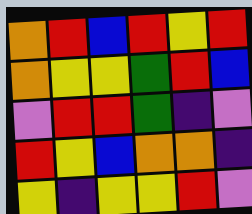[["orange", "red", "blue", "red", "yellow", "red"], ["orange", "yellow", "yellow", "green", "red", "blue"], ["violet", "red", "red", "green", "indigo", "violet"], ["red", "yellow", "blue", "orange", "orange", "indigo"], ["yellow", "indigo", "yellow", "yellow", "red", "violet"]]